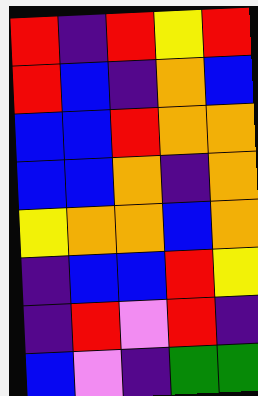[["red", "indigo", "red", "yellow", "red"], ["red", "blue", "indigo", "orange", "blue"], ["blue", "blue", "red", "orange", "orange"], ["blue", "blue", "orange", "indigo", "orange"], ["yellow", "orange", "orange", "blue", "orange"], ["indigo", "blue", "blue", "red", "yellow"], ["indigo", "red", "violet", "red", "indigo"], ["blue", "violet", "indigo", "green", "green"]]